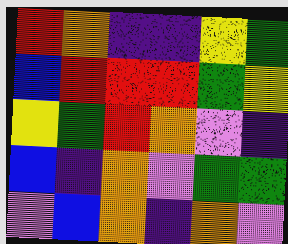[["red", "orange", "indigo", "indigo", "yellow", "green"], ["blue", "red", "red", "red", "green", "yellow"], ["yellow", "green", "red", "orange", "violet", "indigo"], ["blue", "indigo", "orange", "violet", "green", "green"], ["violet", "blue", "orange", "indigo", "orange", "violet"]]